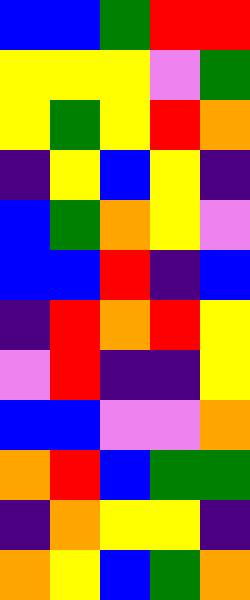[["blue", "blue", "green", "red", "red"], ["yellow", "yellow", "yellow", "violet", "green"], ["yellow", "green", "yellow", "red", "orange"], ["indigo", "yellow", "blue", "yellow", "indigo"], ["blue", "green", "orange", "yellow", "violet"], ["blue", "blue", "red", "indigo", "blue"], ["indigo", "red", "orange", "red", "yellow"], ["violet", "red", "indigo", "indigo", "yellow"], ["blue", "blue", "violet", "violet", "orange"], ["orange", "red", "blue", "green", "green"], ["indigo", "orange", "yellow", "yellow", "indigo"], ["orange", "yellow", "blue", "green", "orange"]]